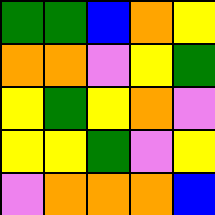[["green", "green", "blue", "orange", "yellow"], ["orange", "orange", "violet", "yellow", "green"], ["yellow", "green", "yellow", "orange", "violet"], ["yellow", "yellow", "green", "violet", "yellow"], ["violet", "orange", "orange", "orange", "blue"]]